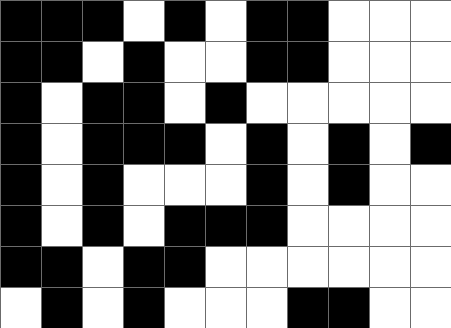[["black", "black", "black", "white", "black", "white", "black", "black", "white", "white", "white"], ["black", "black", "white", "black", "white", "white", "black", "black", "white", "white", "white"], ["black", "white", "black", "black", "white", "black", "white", "white", "white", "white", "white"], ["black", "white", "black", "black", "black", "white", "black", "white", "black", "white", "black"], ["black", "white", "black", "white", "white", "white", "black", "white", "black", "white", "white"], ["black", "white", "black", "white", "black", "black", "black", "white", "white", "white", "white"], ["black", "black", "white", "black", "black", "white", "white", "white", "white", "white", "white"], ["white", "black", "white", "black", "white", "white", "white", "black", "black", "white", "white"]]